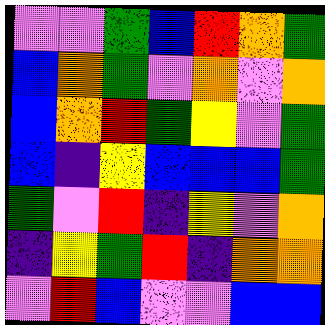[["violet", "violet", "green", "blue", "red", "orange", "green"], ["blue", "orange", "green", "violet", "orange", "violet", "orange"], ["blue", "orange", "red", "green", "yellow", "violet", "green"], ["blue", "indigo", "yellow", "blue", "blue", "blue", "green"], ["green", "violet", "red", "indigo", "yellow", "violet", "orange"], ["indigo", "yellow", "green", "red", "indigo", "orange", "orange"], ["violet", "red", "blue", "violet", "violet", "blue", "blue"]]